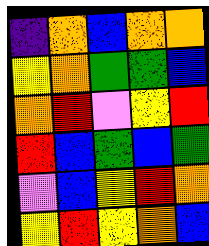[["indigo", "orange", "blue", "orange", "orange"], ["yellow", "orange", "green", "green", "blue"], ["orange", "red", "violet", "yellow", "red"], ["red", "blue", "green", "blue", "green"], ["violet", "blue", "yellow", "red", "orange"], ["yellow", "red", "yellow", "orange", "blue"]]